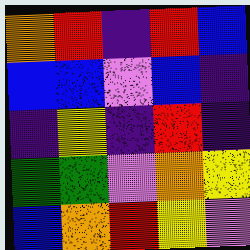[["orange", "red", "indigo", "red", "blue"], ["blue", "blue", "violet", "blue", "indigo"], ["indigo", "yellow", "indigo", "red", "indigo"], ["green", "green", "violet", "orange", "yellow"], ["blue", "orange", "red", "yellow", "violet"]]